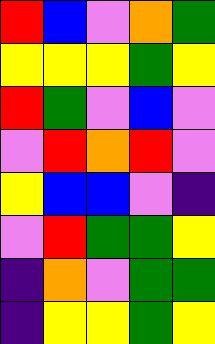[["red", "blue", "violet", "orange", "green"], ["yellow", "yellow", "yellow", "green", "yellow"], ["red", "green", "violet", "blue", "violet"], ["violet", "red", "orange", "red", "violet"], ["yellow", "blue", "blue", "violet", "indigo"], ["violet", "red", "green", "green", "yellow"], ["indigo", "orange", "violet", "green", "green"], ["indigo", "yellow", "yellow", "green", "yellow"]]